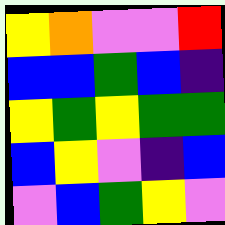[["yellow", "orange", "violet", "violet", "red"], ["blue", "blue", "green", "blue", "indigo"], ["yellow", "green", "yellow", "green", "green"], ["blue", "yellow", "violet", "indigo", "blue"], ["violet", "blue", "green", "yellow", "violet"]]